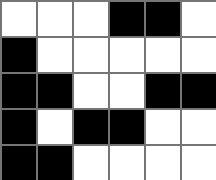[["white", "white", "white", "black", "black", "white"], ["black", "white", "white", "white", "white", "white"], ["black", "black", "white", "white", "black", "black"], ["black", "white", "black", "black", "white", "white"], ["black", "black", "white", "white", "white", "white"]]